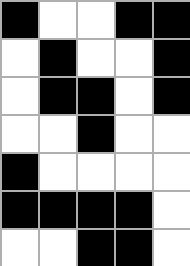[["black", "white", "white", "black", "black"], ["white", "black", "white", "white", "black"], ["white", "black", "black", "white", "black"], ["white", "white", "black", "white", "white"], ["black", "white", "white", "white", "white"], ["black", "black", "black", "black", "white"], ["white", "white", "black", "black", "white"]]